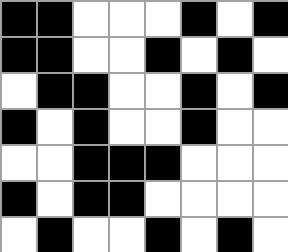[["black", "black", "white", "white", "white", "black", "white", "black"], ["black", "black", "white", "white", "black", "white", "black", "white"], ["white", "black", "black", "white", "white", "black", "white", "black"], ["black", "white", "black", "white", "white", "black", "white", "white"], ["white", "white", "black", "black", "black", "white", "white", "white"], ["black", "white", "black", "black", "white", "white", "white", "white"], ["white", "black", "white", "white", "black", "white", "black", "white"]]